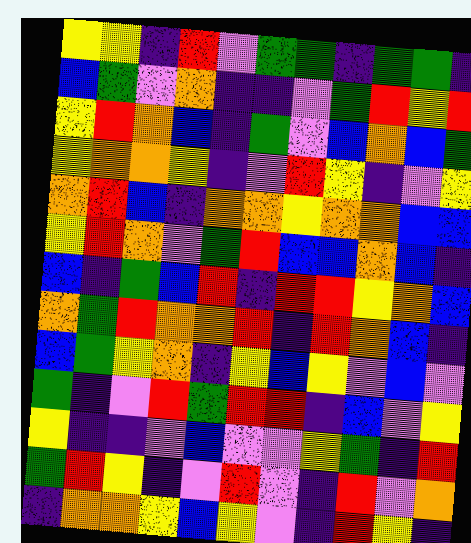[["yellow", "yellow", "indigo", "red", "violet", "green", "green", "indigo", "green", "green", "indigo"], ["blue", "green", "violet", "orange", "indigo", "indigo", "violet", "green", "red", "yellow", "red"], ["yellow", "red", "orange", "blue", "indigo", "green", "violet", "blue", "orange", "blue", "green"], ["yellow", "orange", "orange", "yellow", "indigo", "violet", "red", "yellow", "indigo", "violet", "yellow"], ["orange", "red", "blue", "indigo", "orange", "orange", "yellow", "orange", "orange", "blue", "blue"], ["yellow", "red", "orange", "violet", "green", "red", "blue", "blue", "orange", "blue", "indigo"], ["blue", "indigo", "green", "blue", "red", "indigo", "red", "red", "yellow", "orange", "blue"], ["orange", "green", "red", "orange", "orange", "red", "indigo", "red", "orange", "blue", "indigo"], ["blue", "green", "yellow", "orange", "indigo", "yellow", "blue", "yellow", "violet", "blue", "violet"], ["green", "indigo", "violet", "red", "green", "red", "red", "indigo", "blue", "violet", "yellow"], ["yellow", "indigo", "indigo", "violet", "blue", "violet", "violet", "yellow", "green", "indigo", "red"], ["green", "red", "yellow", "indigo", "violet", "red", "violet", "indigo", "red", "violet", "orange"], ["indigo", "orange", "orange", "yellow", "blue", "yellow", "violet", "indigo", "red", "yellow", "indigo"]]